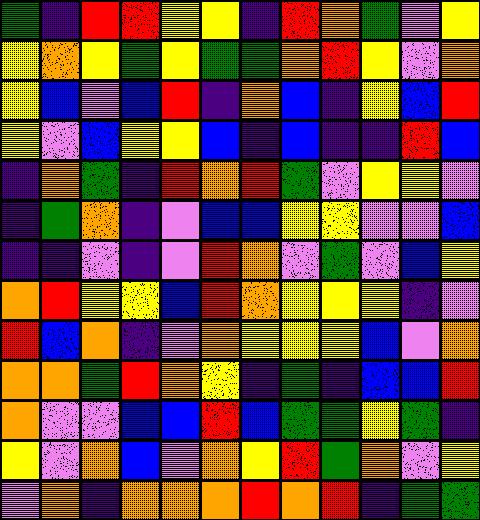[["green", "indigo", "red", "red", "yellow", "yellow", "indigo", "red", "orange", "green", "violet", "yellow"], ["yellow", "orange", "yellow", "green", "yellow", "green", "green", "orange", "red", "yellow", "violet", "orange"], ["yellow", "blue", "violet", "blue", "red", "indigo", "orange", "blue", "indigo", "yellow", "blue", "red"], ["yellow", "violet", "blue", "yellow", "yellow", "blue", "indigo", "blue", "indigo", "indigo", "red", "blue"], ["indigo", "orange", "green", "indigo", "red", "orange", "red", "green", "violet", "yellow", "yellow", "violet"], ["indigo", "green", "orange", "indigo", "violet", "blue", "blue", "yellow", "yellow", "violet", "violet", "blue"], ["indigo", "indigo", "violet", "indigo", "violet", "red", "orange", "violet", "green", "violet", "blue", "yellow"], ["orange", "red", "yellow", "yellow", "blue", "red", "orange", "yellow", "yellow", "yellow", "indigo", "violet"], ["red", "blue", "orange", "indigo", "violet", "orange", "yellow", "yellow", "yellow", "blue", "violet", "orange"], ["orange", "orange", "green", "red", "orange", "yellow", "indigo", "green", "indigo", "blue", "blue", "red"], ["orange", "violet", "violet", "blue", "blue", "red", "blue", "green", "green", "yellow", "green", "indigo"], ["yellow", "violet", "orange", "blue", "violet", "orange", "yellow", "red", "green", "orange", "violet", "yellow"], ["violet", "orange", "indigo", "orange", "orange", "orange", "red", "orange", "red", "indigo", "green", "green"]]